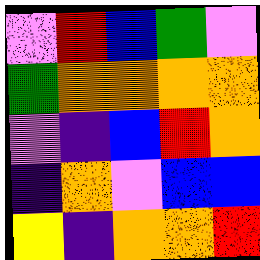[["violet", "red", "blue", "green", "violet"], ["green", "orange", "orange", "orange", "orange"], ["violet", "indigo", "blue", "red", "orange"], ["indigo", "orange", "violet", "blue", "blue"], ["yellow", "indigo", "orange", "orange", "red"]]